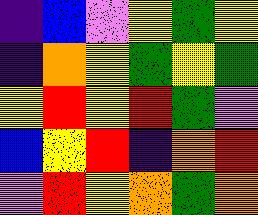[["indigo", "blue", "violet", "yellow", "green", "yellow"], ["indigo", "orange", "yellow", "green", "yellow", "green"], ["yellow", "red", "yellow", "red", "green", "violet"], ["blue", "yellow", "red", "indigo", "orange", "red"], ["violet", "red", "yellow", "orange", "green", "orange"]]